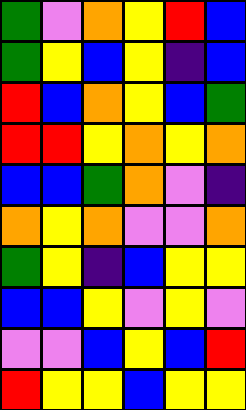[["green", "violet", "orange", "yellow", "red", "blue"], ["green", "yellow", "blue", "yellow", "indigo", "blue"], ["red", "blue", "orange", "yellow", "blue", "green"], ["red", "red", "yellow", "orange", "yellow", "orange"], ["blue", "blue", "green", "orange", "violet", "indigo"], ["orange", "yellow", "orange", "violet", "violet", "orange"], ["green", "yellow", "indigo", "blue", "yellow", "yellow"], ["blue", "blue", "yellow", "violet", "yellow", "violet"], ["violet", "violet", "blue", "yellow", "blue", "red"], ["red", "yellow", "yellow", "blue", "yellow", "yellow"]]